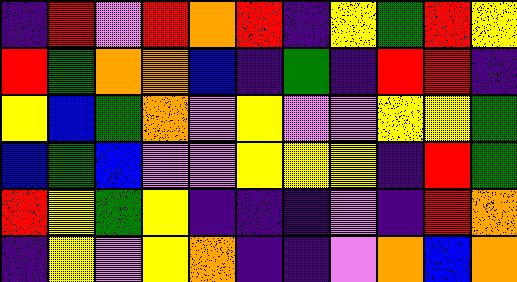[["indigo", "red", "violet", "red", "orange", "red", "indigo", "yellow", "green", "red", "yellow"], ["red", "green", "orange", "orange", "blue", "indigo", "green", "indigo", "red", "red", "indigo"], ["yellow", "blue", "green", "orange", "violet", "yellow", "violet", "violet", "yellow", "yellow", "green"], ["blue", "green", "blue", "violet", "violet", "yellow", "yellow", "yellow", "indigo", "red", "green"], ["red", "yellow", "green", "yellow", "indigo", "indigo", "indigo", "violet", "indigo", "red", "orange"], ["indigo", "yellow", "violet", "yellow", "orange", "indigo", "indigo", "violet", "orange", "blue", "orange"]]